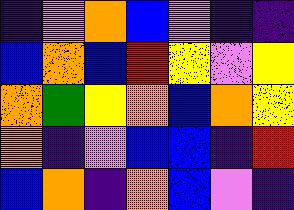[["indigo", "violet", "orange", "blue", "violet", "indigo", "indigo"], ["blue", "orange", "blue", "red", "yellow", "violet", "yellow"], ["orange", "green", "yellow", "orange", "blue", "orange", "yellow"], ["orange", "indigo", "violet", "blue", "blue", "indigo", "red"], ["blue", "orange", "indigo", "orange", "blue", "violet", "indigo"]]